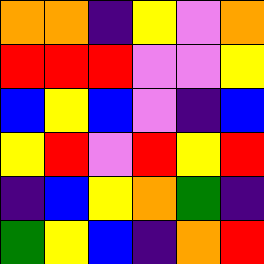[["orange", "orange", "indigo", "yellow", "violet", "orange"], ["red", "red", "red", "violet", "violet", "yellow"], ["blue", "yellow", "blue", "violet", "indigo", "blue"], ["yellow", "red", "violet", "red", "yellow", "red"], ["indigo", "blue", "yellow", "orange", "green", "indigo"], ["green", "yellow", "blue", "indigo", "orange", "red"]]